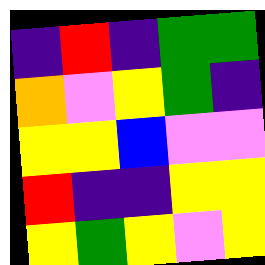[["indigo", "red", "indigo", "green", "green"], ["orange", "violet", "yellow", "green", "indigo"], ["yellow", "yellow", "blue", "violet", "violet"], ["red", "indigo", "indigo", "yellow", "yellow"], ["yellow", "green", "yellow", "violet", "yellow"]]